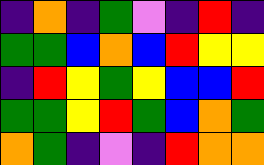[["indigo", "orange", "indigo", "green", "violet", "indigo", "red", "indigo"], ["green", "green", "blue", "orange", "blue", "red", "yellow", "yellow"], ["indigo", "red", "yellow", "green", "yellow", "blue", "blue", "red"], ["green", "green", "yellow", "red", "green", "blue", "orange", "green"], ["orange", "green", "indigo", "violet", "indigo", "red", "orange", "orange"]]